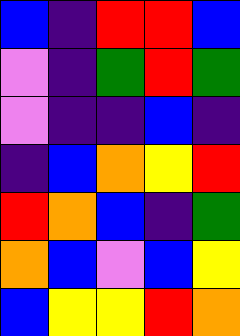[["blue", "indigo", "red", "red", "blue"], ["violet", "indigo", "green", "red", "green"], ["violet", "indigo", "indigo", "blue", "indigo"], ["indigo", "blue", "orange", "yellow", "red"], ["red", "orange", "blue", "indigo", "green"], ["orange", "blue", "violet", "blue", "yellow"], ["blue", "yellow", "yellow", "red", "orange"]]